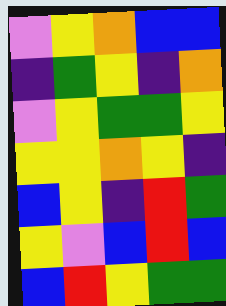[["violet", "yellow", "orange", "blue", "blue"], ["indigo", "green", "yellow", "indigo", "orange"], ["violet", "yellow", "green", "green", "yellow"], ["yellow", "yellow", "orange", "yellow", "indigo"], ["blue", "yellow", "indigo", "red", "green"], ["yellow", "violet", "blue", "red", "blue"], ["blue", "red", "yellow", "green", "green"]]